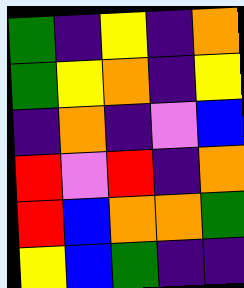[["green", "indigo", "yellow", "indigo", "orange"], ["green", "yellow", "orange", "indigo", "yellow"], ["indigo", "orange", "indigo", "violet", "blue"], ["red", "violet", "red", "indigo", "orange"], ["red", "blue", "orange", "orange", "green"], ["yellow", "blue", "green", "indigo", "indigo"]]